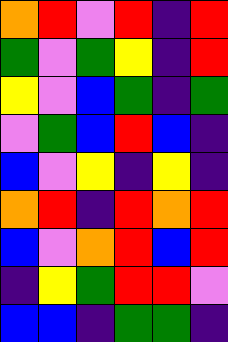[["orange", "red", "violet", "red", "indigo", "red"], ["green", "violet", "green", "yellow", "indigo", "red"], ["yellow", "violet", "blue", "green", "indigo", "green"], ["violet", "green", "blue", "red", "blue", "indigo"], ["blue", "violet", "yellow", "indigo", "yellow", "indigo"], ["orange", "red", "indigo", "red", "orange", "red"], ["blue", "violet", "orange", "red", "blue", "red"], ["indigo", "yellow", "green", "red", "red", "violet"], ["blue", "blue", "indigo", "green", "green", "indigo"]]